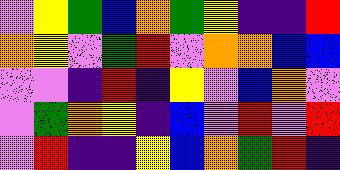[["violet", "yellow", "green", "blue", "orange", "green", "yellow", "indigo", "indigo", "red"], ["orange", "yellow", "violet", "green", "red", "violet", "orange", "orange", "blue", "blue"], ["violet", "violet", "indigo", "red", "indigo", "yellow", "violet", "blue", "orange", "violet"], ["violet", "green", "orange", "yellow", "indigo", "blue", "violet", "red", "violet", "red"], ["violet", "red", "indigo", "indigo", "yellow", "blue", "orange", "green", "red", "indigo"]]